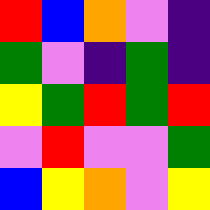[["red", "blue", "orange", "violet", "indigo"], ["green", "violet", "indigo", "green", "indigo"], ["yellow", "green", "red", "green", "red"], ["violet", "red", "violet", "violet", "green"], ["blue", "yellow", "orange", "violet", "yellow"]]